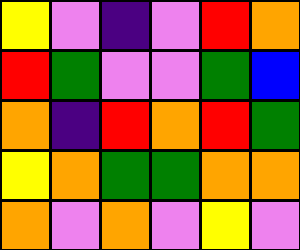[["yellow", "violet", "indigo", "violet", "red", "orange"], ["red", "green", "violet", "violet", "green", "blue"], ["orange", "indigo", "red", "orange", "red", "green"], ["yellow", "orange", "green", "green", "orange", "orange"], ["orange", "violet", "orange", "violet", "yellow", "violet"]]